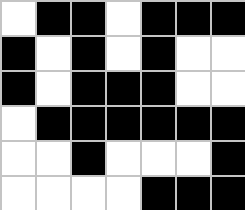[["white", "black", "black", "white", "black", "black", "black"], ["black", "white", "black", "white", "black", "white", "white"], ["black", "white", "black", "black", "black", "white", "white"], ["white", "black", "black", "black", "black", "black", "black"], ["white", "white", "black", "white", "white", "white", "black"], ["white", "white", "white", "white", "black", "black", "black"]]